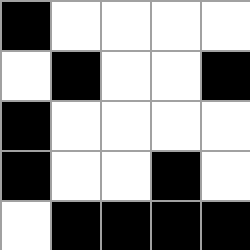[["black", "white", "white", "white", "white"], ["white", "black", "white", "white", "black"], ["black", "white", "white", "white", "white"], ["black", "white", "white", "black", "white"], ["white", "black", "black", "black", "black"]]